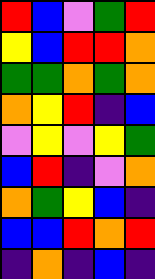[["red", "blue", "violet", "green", "red"], ["yellow", "blue", "red", "red", "orange"], ["green", "green", "orange", "green", "orange"], ["orange", "yellow", "red", "indigo", "blue"], ["violet", "yellow", "violet", "yellow", "green"], ["blue", "red", "indigo", "violet", "orange"], ["orange", "green", "yellow", "blue", "indigo"], ["blue", "blue", "red", "orange", "red"], ["indigo", "orange", "indigo", "blue", "indigo"]]